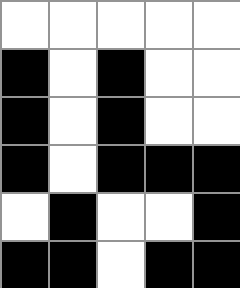[["white", "white", "white", "white", "white"], ["black", "white", "black", "white", "white"], ["black", "white", "black", "white", "white"], ["black", "white", "black", "black", "black"], ["white", "black", "white", "white", "black"], ["black", "black", "white", "black", "black"]]